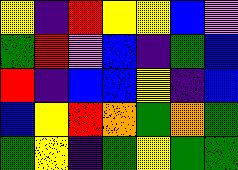[["yellow", "indigo", "red", "yellow", "yellow", "blue", "violet"], ["green", "red", "violet", "blue", "indigo", "green", "blue"], ["red", "indigo", "blue", "blue", "yellow", "indigo", "blue"], ["blue", "yellow", "red", "orange", "green", "orange", "green"], ["green", "yellow", "indigo", "green", "yellow", "green", "green"]]